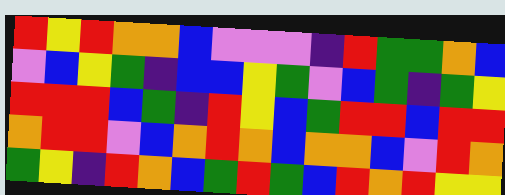[["red", "yellow", "red", "orange", "orange", "blue", "violet", "violet", "violet", "indigo", "red", "green", "green", "orange", "blue"], ["violet", "blue", "yellow", "green", "indigo", "blue", "blue", "yellow", "green", "violet", "blue", "green", "indigo", "green", "yellow"], ["red", "red", "red", "blue", "green", "indigo", "red", "yellow", "blue", "green", "red", "red", "blue", "red", "red"], ["orange", "red", "red", "violet", "blue", "orange", "red", "orange", "blue", "orange", "orange", "blue", "violet", "red", "orange"], ["green", "yellow", "indigo", "red", "orange", "blue", "green", "red", "green", "blue", "red", "orange", "red", "yellow", "yellow"]]